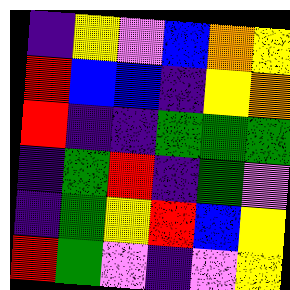[["indigo", "yellow", "violet", "blue", "orange", "yellow"], ["red", "blue", "blue", "indigo", "yellow", "orange"], ["red", "indigo", "indigo", "green", "green", "green"], ["indigo", "green", "red", "indigo", "green", "violet"], ["indigo", "green", "yellow", "red", "blue", "yellow"], ["red", "green", "violet", "indigo", "violet", "yellow"]]